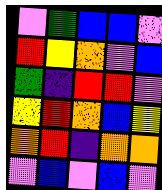[["violet", "green", "blue", "blue", "violet"], ["red", "yellow", "orange", "violet", "blue"], ["green", "indigo", "red", "red", "violet"], ["yellow", "red", "orange", "blue", "yellow"], ["orange", "red", "indigo", "orange", "orange"], ["violet", "blue", "violet", "blue", "violet"]]